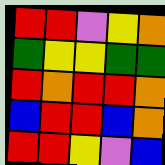[["red", "red", "violet", "yellow", "orange"], ["green", "yellow", "yellow", "green", "green"], ["red", "orange", "red", "red", "orange"], ["blue", "red", "red", "blue", "orange"], ["red", "red", "yellow", "violet", "blue"]]